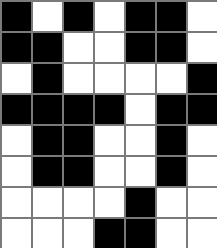[["black", "white", "black", "white", "black", "black", "white"], ["black", "black", "white", "white", "black", "black", "white"], ["white", "black", "white", "white", "white", "white", "black"], ["black", "black", "black", "black", "white", "black", "black"], ["white", "black", "black", "white", "white", "black", "white"], ["white", "black", "black", "white", "white", "black", "white"], ["white", "white", "white", "white", "black", "white", "white"], ["white", "white", "white", "black", "black", "white", "white"]]